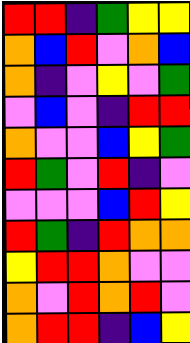[["red", "red", "indigo", "green", "yellow", "yellow"], ["orange", "blue", "red", "violet", "orange", "blue"], ["orange", "indigo", "violet", "yellow", "violet", "green"], ["violet", "blue", "violet", "indigo", "red", "red"], ["orange", "violet", "violet", "blue", "yellow", "green"], ["red", "green", "violet", "red", "indigo", "violet"], ["violet", "violet", "violet", "blue", "red", "yellow"], ["red", "green", "indigo", "red", "orange", "orange"], ["yellow", "red", "red", "orange", "violet", "violet"], ["orange", "violet", "red", "orange", "red", "violet"], ["orange", "red", "red", "indigo", "blue", "yellow"]]